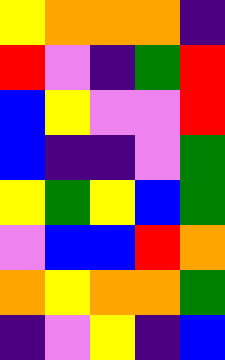[["yellow", "orange", "orange", "orange", "indigo"], ["red", "violet", "indigo", "green", "red"], ["blue", "yellow", "violet", "violet", "red"], ["blue", "indigo", "indigo", "violet", "green"], ["yellow", "green", "yellow", "blue", "green"], ["violet", "blue", "blue", "red", "orange"], ["orange", "yellow", "orange", "orange", "green"], ["indigo", "violet", "yellow", "indigo", "blue"]]